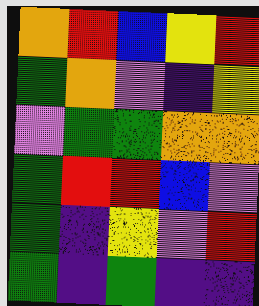[["orange", "red", "blue", "yellow", "red"], ["green", "orange", "violet", "indigo", "yellow"], ["violet", "green", "green", "orange", "orange"], ["green", "red", "red", "blue", "violet"], ["green", "indigo", "yellow", "violet", "red"], ["green", "indigo", "green", "indigo", "indigo"]]